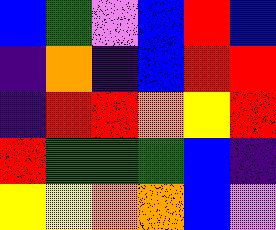[["blue", "green", "violet", "blue", "red", "blue"], ["indigo", "orange", "indigo", "blue", "red", "red"], ["indigo", "red", "red", "orange", "yellow", "red"], ["red", "green", "green", "green", "blue", "indigo"], ["yellow", "yellow", "orange", "orange", "blue", "violet"]]